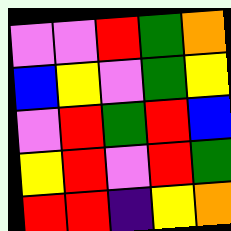[["violet", "violet", "red", "green", "orange"], ["blue", "yellow", "violet", "green", "yellow"], ["violet", "red", "green", "red", "blue"], ["yellow", "red", "violet", "red", "green"], ["red", "red", "indigo", "yellow", "orange"]]